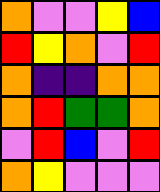[["orange", "violet", "violet", "yellow", "blue"], ["red", "yellow", "orange", "violet", "red"], ["orange", "indigo", "indigo", "orange", "orange"], ["orange", "red", "green", "green", "orange"], ["violet", "red", "blue", "violet", "red"], ["orange", "yellow", "violet", "violet", "violet"]]